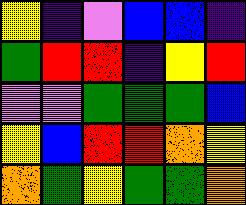[["yellow", "indigo", "violet", "blue", "blue", "indigo"], ["green", "red", "red", "indigo", "yellow", "red"], ["violet", "violet", "green", "green", "green", "blue"], ["yellow", "blue", "red", "red", "orange", "yellow"], ["orange", "green", "yellow", "green", "green", "orange"]]